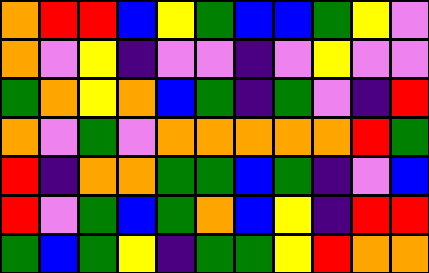[["orange", "red", "red", "blue", "yellow", "green", "blue", "blue", "green", "yellow", "violet"], ["orange", "violet", "yellow", "indigo", "violet", "violet", "indigo", "violet", "yellow", "violet", "violet"], ["green", "orange", "yellow", "orange", "blue", "green", "indigo", "green", "violet", "indigo", "red"], ["orange", "violet", "green", "violet", "orange", "orange", "orange", "orange", "orange", "red", "green"], ["red", "indigo", "orange", "orange", "green", "green", "blue", "green", "indigo", "violet", "blue"], ["red", "violet", "green", "blue", "green", "orange", "blue", "yellow", "indigo", "red", "red"], ["green", "blue", "green", "yellow", "indigo", "green", "green", "yellow", "red", "orange", "orange"]]